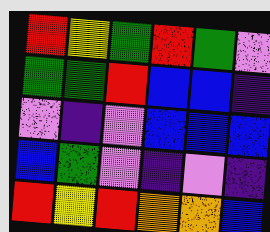[["red", "yellow", "green", "red", "green", "violet"], ["green", "green", "red", "blue", "blue", "indigo"], ["violet", "indigo", "violet", "blue", "blue", "blue"], ["blue", "green", "violet", "indigo", "violet", "indigo"], ["red", "yellow", "red", "orange", "orange", "blue"]]